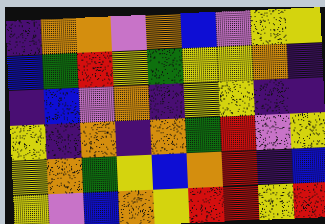[["indigo", "orange", "orange", "violet", "orange", "blue", "violet", "yellow", "yellow"], ["blue", "green", "red", "yellow", "green", "yellow", "yellow", "orange", "indigo"], ["indigo", "blue", "violet", "orange", "indigo", "yellow", "yellow", "indigo", "indigo"], ["yellow", "indigo", "orange", "indigo", "orange", "green", "red", "violet", "yellow"], ["yellow", "orange", "green", "yellow", "blue", "orange", "red", "indigo", "blue"], ["yellow", "violet", "blue", "orange", "yellow", "red", "red", "yellow", "red"]]